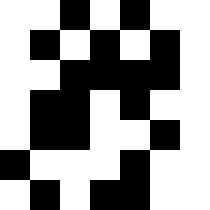[["white", "white", "black", "white", "black", "white", "white"], ["white", "black", "white", "black", "white", "black", "white"], ["white", "white", "black", "black", "black", "black", "white"], ["white", "black", "black", "white", "black", "white", "white"], ["white", "black", "black", "white", "white", "black", "white"], ["black", "white", "white", "white", "black", "white", "white"], ["white", "black", "white", "black", "black", "white", "white"]]